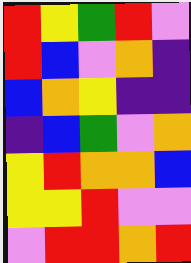[["red", "yellow", "green", "red", "violet"], ["red", "blue", "violet", "orange", "indigo"], ["blue", "orange", "yellow", "indigo", "indigo"], ["indigo", "blue", "green", "violet", "orange"], ["yellow", "red", "orange", "orange", "blue"], ["yellow", "yellow", "red", "violet", "violet"], ["violet", "red", "red", "orange", "red"]]